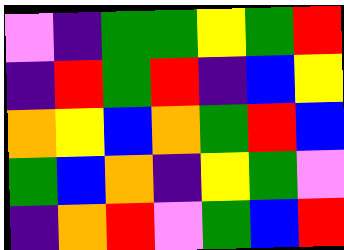[["violet", "indigo", "green", "green", "yellow", "green", "red"], ["indigo", "red", "green", "red", "indigo", "blue", "yellow"], ["orange", "yellow", "blue", "orange", "green", "red", "blue"], ["green", "blue", "orange", "indigo", "yellow", "green", "violet"], ["indigo", "orange", "red", "violet", "green", "blue", "red"]]